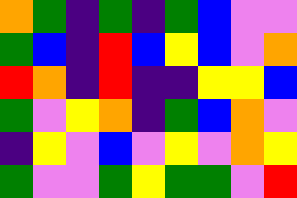[["orange", "green", "indigo", "green", "indigo", "green", "blue", "violet", "violet"], ["green", "blue", "indigo", "red", "blue", "yellow", "blue", "violet", "orange"], ["red", "orange", "indigo", "red", "indigo", "indigo", "yellow", "yellow", "blue"], ["green", "violet", "yellow", "orange", "indigo", "green", "blue", "orange", "violet"], ["indigo", "yellow", "violet", "blue", "violet", "yellow", "violet", "orange", "yellow"], ["green", "violet", "violet", "green", "yellow", "green", "green", "violet", "red"]]